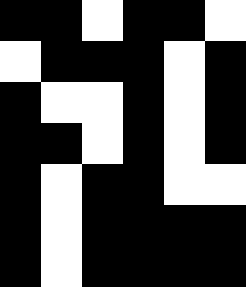[["black", "black", "white", "black", "black", "white"], ["white", "black", "black", "black", "white", "black"], ["black", "white", "white", "black", "white", "black"], ["black", "black", "white", "black", "white", "black"], ["black", "white", "black", "black", "white", "white"], ["black", "white", "black", "black", "black", "black"], ["black", "white", "black", "black", "black", "black"]]